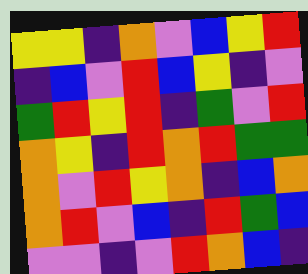[["yellow", "yellow", "indigo", "orange", "violet", "blue", "yellow", "red"], ["indigo", "blue", "violet", "red", "blue", "yellow", "indigo", "violet"], ["green", "red", "yellow", "red", "indigo", "green", "violet", "red"], ["orange", "yellow", "indigo", "red", "orange", "red", "green", "green"], ["orange", "violet", "red", "yellow", "orange", "indigo", "blue", "orange"], ["orange", "red", "violet", "blue", "indigo", "red", "green", "blue"], ["violet", "violet", "indigo", "violet", "red", "orange", "blue", "indigo"]]